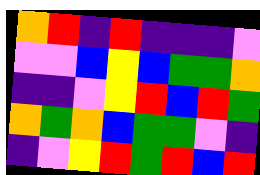[["orange", "red", "indigo", "red", "indigo", "indigo", "indigo", "violet"], ["violet", "violet", "blue", "yellow", "blue", "green", "green", "orange"], ["indigo", "indigo", "violet", "yellow", "red", "blue", "red", "green"], ["orange", "green", "orange", "blue", "green", "green", "violet", "indigo"], ["indigo", "violet", "yellow", "red", "green", "red", "blue", "red"]]